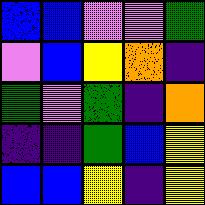[["blue", "blue", "violet", "violet", "green"], ["violet", "blue", "yellow", "orange", "indigo"], ["green", "violet", "green", "indigo", "orange"], ["indigo", "indigo", "green", "blue", "yellow"], ["blue", "blue", "yellow", "indigo", "yellow"]]